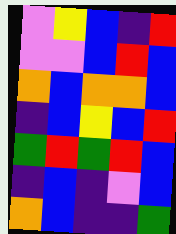[["violet", "yellow", "blue", "indigo", "red"], ["violet", "violet", "blue", "red", "blue"], ["orange", "blue", "orange", "orange", "blue"], ["indigo", "blue", "yellow", "blue", "red"], ["green", "red", "green", "red", "blue"], ["indigo", "blue", "indigo", "violet", "blue"], ["orange", "blue", "indigo", "indigo", "green"]]